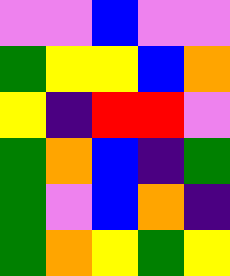[["violet", "violet", "blue", "violet", "violet"], ["green", "yellow", "yellow", "blue", "orange"], ["yellow", "indigo", "red", "red", "violet"], ["green", "orange", "blue", "indigo", "green"], ["green", "violet", "blue", "orange", "indigo"], ["green", "orange", "yellow", "green", "yellow"]]